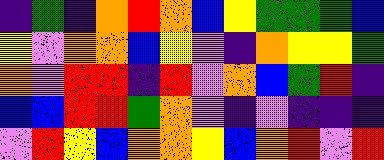[["indigo", "green", "indigo", "orange", "red", "orange", "blue", "yellow", "green", "green", "green", "blue"], ["yellow", "violet", "orange", "orange", "blue", "yellow", "violet", "indigo", "orange", "yellow", "yellow", "green"], ["orange", "violet", "red", "red", "indigo", "red", "violet", "orange", "blue", "green", "red", "indigo"], ["blue", "blue", "red", "red", "green", "orange", "violet", "indigo", "violet", "indigo", "indigo", "indigo"], ["violet", "red", "yellow", "blue", "orange", "orange", "yellow", "blue", "orange", "red", "violet", "red"]]